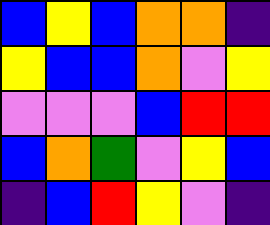[["blue", "yellow", "blue", "orange", "orange", "indigo"], ["yellow", "blue", "blue", "orange", "violet", "yellow"], ["violet", "violet", "violet", "blue", "red", "red"], ["blue", "orange", "green", "violet", "yellow", "blue"], ["indigo", "blue", "red", "yellow", "violet", "indigo"]]